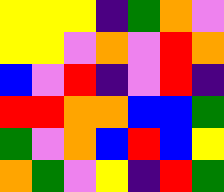[["yellow", "yellow", "yellow", "indigo", "green", "orange", "violet"], ["yellow", "yellow", "violet", "orange", "violet", "red", "orange"], ["blue", "violet", "red", "indigo", "violet", "red", "indigo"], ["red", "red", "orange", "orange", "blue", "blue", "green"], ["green", "violet", "orange", "blue", "red", "blue", "yellow"], ["orange", "green", "violet", "yellow", "indigo", "red", "green"]]